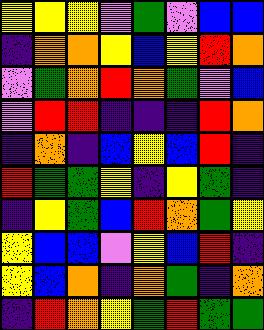[["yellow", "yellow", "yellow", "violet", "green", "violet", "blue", "blue"], ["indigo", "orange", "orange", "yellow", "blue", "yellow", "red", "orange"], ["violet", "green", "orange", "red", "orange", "green", "violet", "blue"], ["violet", "red", "red", "indigo", "indigo", "indigo", "red", "orange"], ["indigo", "orange", "indigo", "blue", "yellow", "blue", "red", "indigo"], ["red", "green", "green", "yellow", "indigo", "yellow", "green", "indigo"], ["indigo", "yellow", "green", "blue", "red", "orange", "green", "yellow"], ["yellow", "blue", "blue", "violet", "yellow", "blue", "red", "indigo"], ["yellow", "blue", "orange", "indigo", "orange", "green", "indigo", "orange"], ["indigo", "red", "orange", "yellow", "green", "red", "green", "green"]]